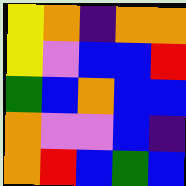[["yellow", "orange", "indigo", "orange", "orange"], ["yellow", "violet", "blue", "blue", "red"], ["green", "blue", "orange", "blue", "blue"], ["orange", "violet", "violet", "blue", "indigo"], ["orange", "red", "blue", "green", "blue"]]